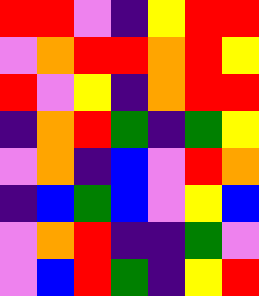[["red", "red", "violet", "indigo", "yellow", "red", "red"], ["violet", "orange", "red", "red", "orange", "red", "yellow"], ["red", "violet", "yellow", "indigo", "orange", "red", "red"], ["indigo", "orange", "red", "green", "indigo", "green", "yellow"], ["violet", "orange", "indigo", "blue", "violet", "red", "orange"], ["indigo", "blue", "green", "blue", "violet", "yellow", "blue"], ["violet", "orange", "red", "indigo", "indigo", "green", "violet"], ["violet", "blue", "red", "green", "indigo", "yellow", "red"]]